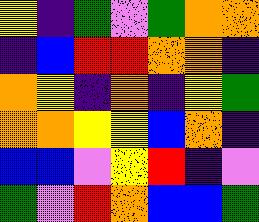[["yellow", "indigo", "green", "violet", "green", "orange", "orange"], ["indigo", "blue", "red", "red", "orange", "orange", "indigo"], ["orange", "yellow", "indigo", "orange", "indigo", "yellow", "green"], ["orange", "orange", "yellow", "yellow", "blue", "orange", "indigo"], ["blue", "blue", "violet", "yellow", "red", "indigo", "violet"], ["green", "violet", "red", "orange", "blue", "blue", "green"]]